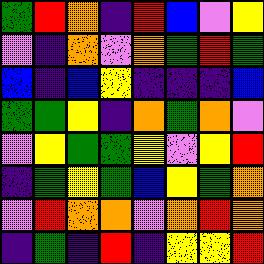[["green", "red", "orange", "indigo", "red", "blue", "violet", "yellow"], ["violet", "indigo", "orange", "violet", "orange", "green", "red", "green"], ["blue", "indigo", "blue", "yellow", "indigo", "indigo", "indigo", "blue"], ["green", "green", "yellow", "indigo", "orange", "green", "orange", "violet"], ["violet", "yellow", "green", "green", "yellow", "violet", "yellow", "red"], ["indigo", "green", "yellow", "green", "blue", "yellow", "green", "orange"], ["violet", "red", "orange", "orange", "violet", "orange", "red", "orange"], ["indigo", "green", "indigo", "red", "indigo", "yellow", "yellow", "red"]]